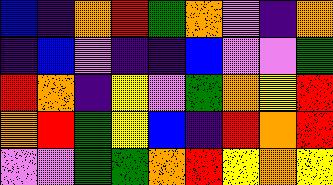[["blue", "indigo", "orange", "red", "green", "orange", "violet", "indigo", "orange"], ["indigo", "blue", "violet", "indigo", "indigo", "blue", "violet", "violet", "green"], ["red", "orange", "indigo", "yellow", "violet", "green", "orange", "yellow", "red"], ["orange", "red", "green", "yellow", "blue", "indigo", "red", "orange", "red"], ["violet", "violet", "green", "green", "orange", "red", "yellow", "orange", "yellow"]]